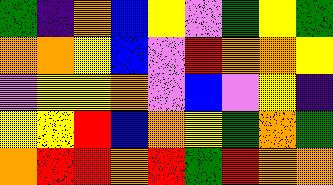[["green", "indigo", "orange", "blue", "yellow", "violet", "green", "yellow", "green"], ["orange", "orange", "yellow", "blue", "violet", "red", "orange", "orange", "yellow"], ["violet", "yellow", "yellow", "orange", "violet", "blue", "violet", "yellow", "indigo"], ["yellow", "yellow", "red", "blue", "orange", "yellow", "green", "orange", "green"], ["orange", "red", "red", "orange", "red", "green", "red", "orange", "orange"]]